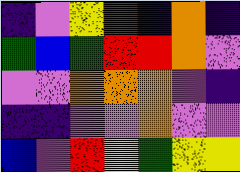[["indigo", "violet", "yellow", "red", "indigo", "orange", "indigo"], ["green", "blue", "green", "red", "red", "orange", "violet"], ["violet", "violet", "orange", "orange", "orange", "violet", "indigo"], ["indigo", "indigo", "violet", "violet", "orange", "violet", "violet"], ["blue", "violet", "red", "yellow", "green", "yellow", "yellow"]]